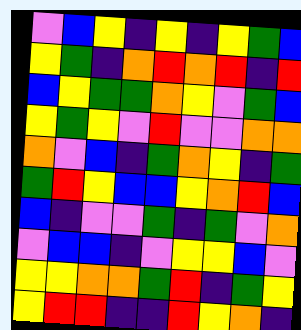[["violet", "blue", "yellow", "indigo", "yellow", "indigo", "yellow", "green", "blue"], ["yellow", "green", "indigo", "orange", "red", "orange", "red", "indigo", "red"], ["blue", "yellow", "green", "green", "orange", "yellow", "violet", "green", "blue"], ["yellow", "green", "yellow", "violet", "red", "violet", "violet", "orange", "orange"], ["orange", "violet", "blue", "indigo", "green", "orange", "yellow", "indigo", "green"], ["green", "red", "yellow", "blue", "blue", "yellow", "orange", "red", "blue"], ["blue", "indigo", "violet", "violet", "green", "indigo", "green", "violet", "orange"], ["violet", "blue", "blue", "indigo", "violet", "yellow", "yellow", "blue", "violet"], ["yellow", "yellow", "orange", "orange", "green", "red", "indigo", "green", "yellow"], ["yellow", "red", "red", "indigo", "indigo", "red", "yellow", "orange", "indigo"]]